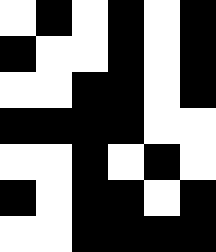[["white", "black", "white", "black", "white", "black"], ["black", "white", "white", "black", "white", "black"], ["white", "white", "black", "black", "white", "black"], ["black", "black", "black", "black", "white", "white"], ["white", "white", "black", "white", "black", "white"], ["black", "white", "black", "black", "white", "black"], ["white", "white", "black", "black", "black", "black"]]